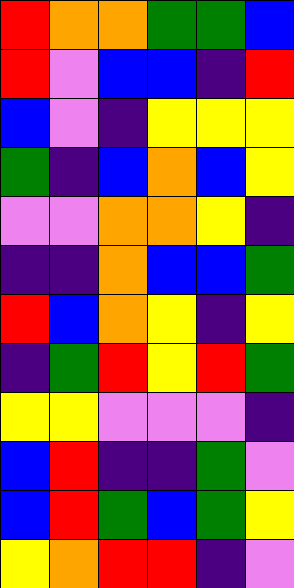[["red", "orange", "orange", "green", "green", "blue"], ["red", "violet", "blue", "blue", "indigo", "red"], ["blue", "violet", "indigo", "yellow", "yellow", "yellow"], ["green", "indigo", "blue", "orange", "blue", "yellow"], ["violet", "violet", "orange", "orange", "yellow", "indigo"], ["indigo", "indigo", "orange", "blue", "blue", "green"], ["red", "blue", "orange", "yellow", "indigo", "yellow"], ["indigo", "green", "red", "yellow", "red", "green"], ["yellow", "yellow", "violet", "violet", "violet", "indigo"], ["blue", "red", "indigo", "indigo", "green", "violet"], ["blue", "red", "green", "blue", "green", "yellow"], ["yellow", "orange", "red", "red", "indigo", "violet"]]